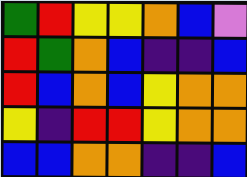[["green", "red", "yellow", "yellow", "orange", "blue", "violet"], ["red", "green", "orange", "blue", "indigo", "indigo", "blue"], ["red", "blue", "orange", "blue", "yellow", "orange", "orange"], ["yellow", "indigo", "red", "red", "yellow", "orange", "orange"], ["blue", "blue", "orange", "orange", "indigo", "indigo", "blue"]]